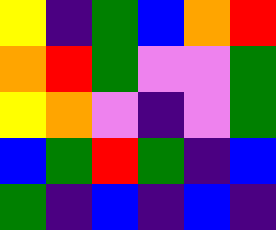[["yellow", "indigo", "green", "blue", "orange", "red"], ["orange", "red", "green", "violet", "violet", "green"], ["yellow", "orange", "violet", "indigo", "violet", "green"], ["blue", "green", "red", "green", "indigo", "blue"], ["green", "indigo", "blue", "indigo", "blue", "indigo"]]